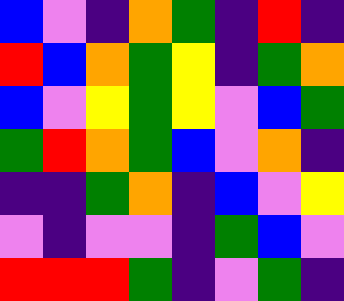[["blue", "violet", "indigo", "orange", "green", "indigo", "red", "indigo"], ["red", "blue", "orange", "green", "yellow", "indigo", "green", "orange"], ["blue", "violet", "yellow", "green", "yellow", "violet", "blue", "green"], ["green", "red", "orange", "green", "blue", "violet", "orange", "indigo"], ["indigo", "indigo", "green", "orange", "indigo", "blue", "violet", "yellow"], ["violet", "indigo", "violet", "violet", "indigo", "green", "blue", "violet"], ["red", "red", "red", "green", "indigo", "violet", "green", "indigo"]]